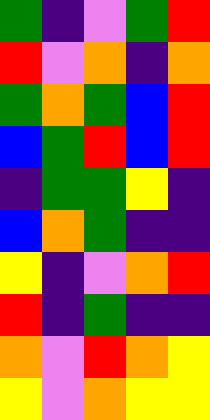[["green", "indigo", "violet", "green", "red"], ["red", "violet", "orange", "indigo", "orange"], ["green", "orange", "green", "blue", "red"], ["blue", "green", "red", "blue", "red"], ["indigo", "green", "green", "yellow", "indigo"], ["blue", "orange", "green", "indigo", "indigo"], ["yellow", "indigo", "violet", "orange", "red"], ["red", "indigo", "green", "indigo", "indigo"], ["orange", "violet", "red", "orange", "yellow"], ["yellow", "violet", "orange", "yellow", "yellow"]]